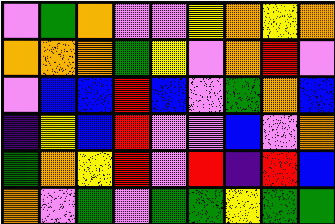[["violet", "green", "orange", "violet", "violet", "yellow", "orange", "yellow", "orange"], ["orange", "orange", "orange", "green", "yellow", "violet", "orange", "red", "violet"], ["violet", "blue", "blue", "red", "blue", "violet", "green", "orange", "blue"], ["indigo", "yellow", "blue", "red", "violet", "violet", "blue", "violet", "orange"], ["green", "orange", "yellow", "red", "violet", "red", "indigo", "red", "blue"], ["orange", "violet", "green", "violet", "green", "green", "yellow", "green", "green"]]